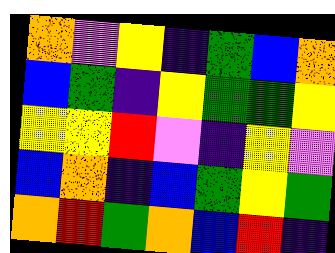[["orange", "violet", "yellow", "indigo", "green", "blue", "orange"], ["blue", "green", "indigo", "yellow", "green", "green", "yellow"], ["yellow", "yellow", "red", "violet", "indigo", "yellow", "violet"], ["blue", "orange", "indigo", "blue", "green", "yellow", "green"], ["orange", "red", "green", "orange", "blue", "red", "indigo"]]